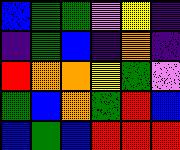[["blue", "green", "green", "violet", "yellow", "indigo"], ["indigo", "green", "blue", "indigo", "orange", "indigo"], ["red", "orange", "orange", "yellow", "green", "violet"], ["green", "blue", "orange", "green", "red", "blue"], ["blue", "green", "blue", "red", "red", "red"]]